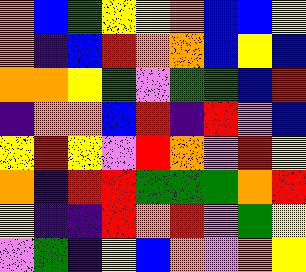[["orange", "blue", "green", "yellow", "yellow", "orange", "blue", "blue", "yellow"], ["orange", "indigo", "blue", "red", "orange", "orange", "blue", "yellow", "blue"], ["orange", "orange", "yellow", "green", "violet", "green", "green", "blue", "red"], ["indigo", "orange", "orange", "blue", "red", "indigo", "red", "violet", "blue"], ["yellow", "red", "yellow", "violet", "red", "orange", "violet", "red", "yellow"], ["orange", "indigo", "red", "red", "green", "green", "green", "orange", "red"], ["yellow", "indigo", "indigo", "red", "orange", "red", "violet", "green", "yellow"], ["violet", "green", "indigo", "yellow", "blue", "orange", "violet", "orange", "yellow"]]